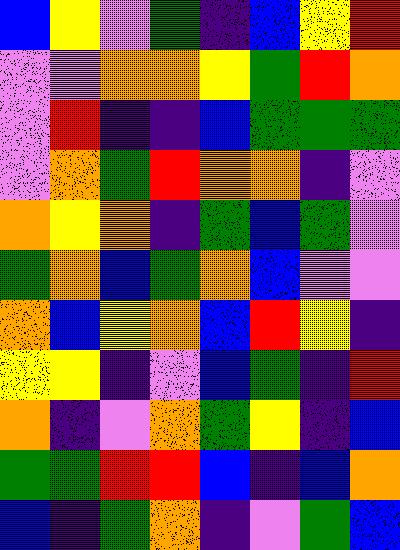[["blue", "yellow", "violet", "green", "indigo", "blue", "yellow", "red"], ["violet", "violet", "orange", "orange", "yellow", "green", "red", "orange"], ["violet", "red", "indigo", "indigo", "blue", "green", "green", "green"], ["violet", "orange", "green", "red", "orange", "orange", "indigo", "violet"], ["orange", "yellow", "orange", "indigo", "green", "blue", "green", "violet"], ["green", "orange", "blue", "green", "orange", "blue", "violet", "violet"], ["orange", "blue", "yellow", "orange", "blue", "red", "yellow", "indigo"], ["yellow", "yellow", "indigo", "violet", "blue", "green", "indigo", "red"], ["orange", "indigo", "violet", "orange", "green", "yellow", "indigo", "blue"], ["green", "green", "red", "red", "blue", "indigo", "blue", "orange"], ["blue", "indigo", "green", "orange", "indigo", "violet", "green", "blue"]]